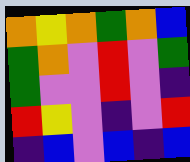[["orange", "yellow", "orange", "green", "orange", "blue"], ["green", "orange", "violet", "red", "violet", "green"], ["green", "violet", "violet", "red", "violet", "indigo"], ["red", "yellow", "violet", "indigo", "violet", "red"], ["indigo", "blue", "violet", "blue", "indigo", "blue"]]